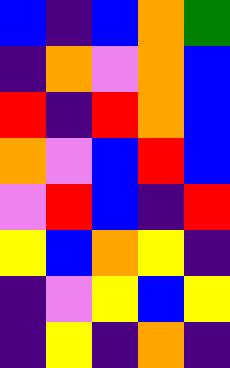[["blue", "indigo", "blue", "orange", "green"], ["indigo", "orange", "violet", "orange", "blue"], ["red", "indigo", "red", "orange", "blue"], ["orange", "violet", "blue", "red", "blue"], ["violet", "red", "blue", "indigo", "red"], ["yellow", "blue", "orange", "yellow", "indigo"], ["indigo", "violet", "yellow", "blue", "yellow"], ["indigo", "yellow", "indigo", "orange", "indigo"]]